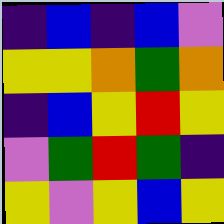[["indigo", "blue", "indigo", "blue", "violet"], ["yellow", "yellow", "orange", "green", "orange"], ["indigo", "blue", "yellow", "red", "yellow"], ["violet", "green", "red", "green", "indigo"], ["yellow", "violet", "yellow", "blue", "yellow"]]